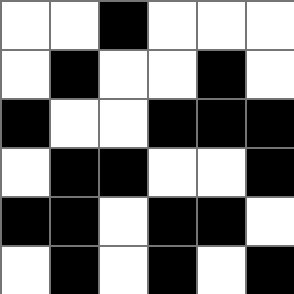[["white", "white", "black", "white", "white", "white"], ["white", "black", "white", "white", "black", "white"], ["black", "white", "white", "black", "black", "black"], ["white", "black", "black", "white", "white", "black"], ["black", "black", "white", "black", "black", "white"], ["white", "black", "white", "black", "white", "black"]]